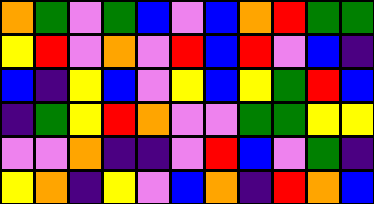[["orange", "green", "violet", "green", "blue", "violet", "blue", "orange", "red", "green", "green"], ["yellow", "red", "violet", "orange", "violet", "red", "blue", "red", "violet", "blue", "indigo"], ["blue", "indigo", "yellow", "blue", "violet", "yellow", "blue", "yellow", "green", "red", "blue"], ["indigo", "green", "yellow", "red", "orange", "violet", "violet", "green", "green", "yellow", "yellow"], ["violet", "violet", "orange", "indigo", "indigo", "violet", "red", "blue", "violet", "green", "indigo"], ["yellow", "orange", "indigo", "yellow", "violet", "blue", "orange", "indigo", "red", "orange", "blue"]]